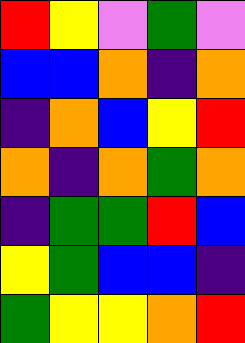[["red", "yellow", "violet", "green", "violet"], ["blue", "blue", "orange", "indigo", "orange"], ["indigo", "orange", "blue", "yellow", "red"], ["orange", "indigo", "orange", "green", "orange"], ["indigo", "green", "green", "red", "blue"], ["yellow", "green", "blue", "blue", "indigo"], ["green", "yellow", "yellow", "orange", "red"]]